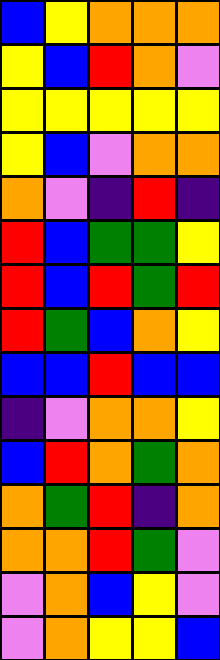[["blue", "yellow", "orange", "orange", "orange"], ["yellow", "blue", "red", "orange", "violet"], ["yellow", "yellow", "yellow", "yellow", "yellow"], ["yellow", "blue", "violet", "orange", "orange"], ["orange", "violet", "indigo", "red", "indigo"], ["red", "blue", "green", "green", "yellow"], ["red", "blue", "red", "green", "red"], ["red", "green", "blue", "orange", "yellow"], ["blue", "blue", "red", "blue", "blue"], ["indigo", "violet", "orange", "orange", "yellow"], ["blue", "red", "orange", "green", "orange"], ["orange", "green", "red", "indigo", "orange"], ["orange", "orange", "red", "green", "violet"], ["violet", "orange", "blue", "yellow", "violet"], ["violet", "orange", "yellow", "yellow", "blue"]]